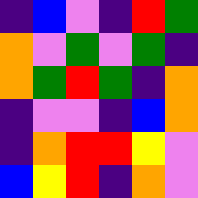[["indigo", "blue", "violet", "indigo", "red", "green"], ["orange", "violet", "green", "violet", "green", "indigo"], ["orange", "green", "red", "green", "indigo", "orange"], ["indigo", "violet", "violet", "indigo", "blue", "orange"], ["indigo", "orange", "red", "red", "yellow", "violet"], ["blue", "yellow", "red", "indigo", "orange", "violet"]]